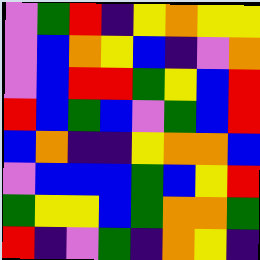[["violet", "green", "red", "indigo", "yellow", "orange", "yellow", "yellow"], ["violet", "blue", "orange", "yellow", "blue", "indigo", "violet", "orange"], ["violet", "blue", "red", "red", "green", "yellow", "blue", "red"], ["red", "blue", "green", "blue", "violet", "green", "blue", "red"], ["blue", "orange", "indigo", "indigo", "yellow", "orange", "orange", "blue"], ["violet", "blue", "blue", "blue", "green", "blue", "yellow", "red"], ["green", "yellow", "yellow", "blue", "green", "orange", "orange", "green"], ["red", "indigo", "violet", "green", "indigo", "orange", "yellow", "indigo"]]